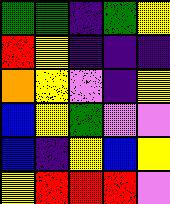[["green", "green", "indigo", "green", "yellow"], ["red", "yellow", "indigo", "indigo", "indigo"], ["orange", "yellow", "violet", "indigo", "yellow"], ["blue", "yellow", "green", "violet", "violet"], ["blue", "indigo", "yellow", "blue", "yellow"], ["yellow", "red", "red", "red", "violet"]]